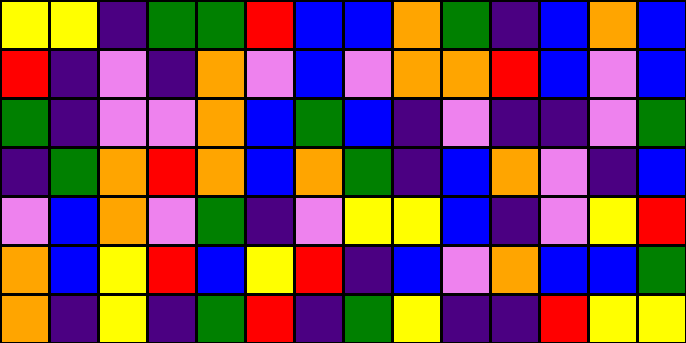[["yellow", "yellow", "indigo", "green", "green", "red", "blue", "blue", "orange", "green", "indigo", "blue", "orange", "blue"], ["red", "indigo", "violet", "indigo", "orange", "violet", "blue", "violet", "orange", "orange", "red", "blue", "violet", "blue"], ["green", "indigo", "violet", "violet", "orange", "blue", "green", "blue", "indigo", "violet", "indigo", "indigo", "violet", "green"], ["indigo", "green", "orange", "red", "orange", "blue", "orange", "green", "indigo", "blue", "orange", "violet", "indigo", "blue"], ["violet", "blue", "orange", "violet", "green", "indigo", "violet", "yellow", "yellow", "blue", "indigo", "violet", "yellow", "red"], ["orange", "blue", "yellow", "red", "blue", "yellow", "red", "indigo", "blue", "violet", "orange", "blue", "blue", "green"], ["orange", "indigo", "yellow", "indigo", "green", "red", "indigo", "green", "yellow", "indigo", "indigo", "red", "yellow", "yellow"]]